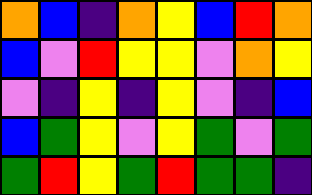[["orange", "blue", "indigo", "orange", "yellow", "blue", "red", "orange"], ["blue", "violet", "red", "yellow", "yellow", "violet", "orange", "yellow"], ["violet", "indigo", "yellow", "indigo", "yellow", "violet", "indigo", "blue"], ["blue", "green", "yellow", "violet", "yellow", "green", "violet", "green"], ["green", "red", "yellow", "green", "red", "green", "green", "indigo"]]